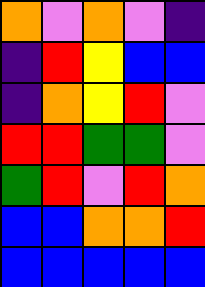[["orange", "violet", "orange", "violet", "indigo"], ["indigo", "red", "yellow", "blue", "blue"], ["indigo", "orange", "yellow", "red", "violet"], ["red", "red", "green", "green", "violet"], ["green", "red", "violet", "red", "orange"], ["blue", "blue", "orange", "orange", "red"], ["blue", "blue", "blue", "blue", "blue"]]